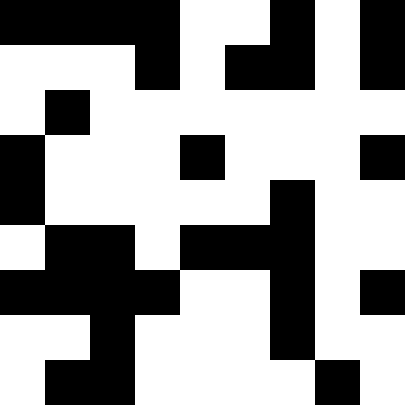[["black", "black", "black", "black", "white", "white", "black", "white", "black"], ["white", "white", "white", "black", "white", "black", "black", "white", "black"], ["white", "black", "white", "white", "white", "white", "white", "white", "white"], ["black", "white", "white", "white", "black", "white", "white", "white", "black"], ["black", "white", "white", "white", "white", "white", "black", "white", "white"], ["white", "black", "black", "white", "black", "black", "black", "white", "white"], ["black", "black", "black", "black", "white", "white", "black", "white", "black"], ["white", "white", "black", "white", "white", "white", "black", "white", "white"], ["white", "black", "black", "white", "white", "white", "white", "black", "white"]]